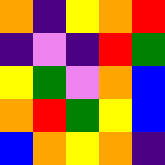[["orange", "indigo", "yellow", "orange", "red"], ["indigo", "violet", "indigo", "red", "green"], ["yellow", "green", "violet", "orange", "blue"], ["orange", "red", "green", "yellow", "blue"], ["blue", "orange", "yellow", "orange", "indigo"]]